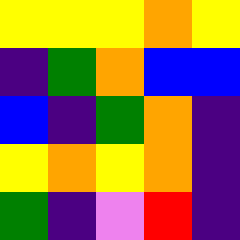[["yellow", "yellow", "yellow", "orange", "yellow"], ["indigo", "green", "orange", "blue", "blue"], ["blue", "indigo", "green", "orange", "indigo"], ["yellow", "orange", "yellow", "orange", "indigo"], ["green", "indigo", "violet", "red", "indigo"]]